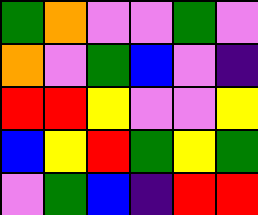[["green", "orange", "violet", "violet", "green", "violet"], ["orange", "violet", "green", "blue", "violet", "indigo"], ["red", "red", "yellow", "violet", "violet", "yellow"], ["blue", "yellow", "red", "green", "yellow", "green"], ["violet", "green", "blue", "indigo", "red", "red"]]